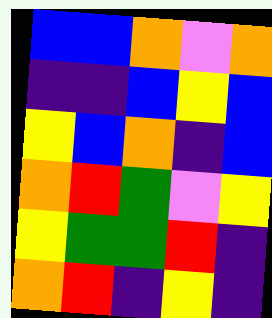[["blue", "blue", "orange", "violet", "orange"], ["indigo", "indigo", "blue", "yellow", "blue"], ["yellow", "blue", "orange", "indigo", "blue"], ["orange", "red", "green", "violet", "yellow"], ["yellow", "green", "green", "red", "indigo"], ["orange", "red", "indigo", "yellow", "indigo"]]